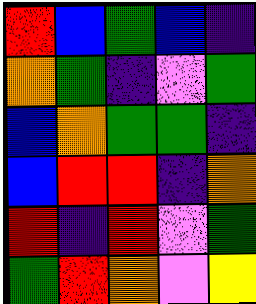[["red", "blue", "green", "blue", "indigo"], ["orange", "green", "indigo", "violet", "green"], ["blue", "orange", "green", "green", "indigo"], ["blue", "red", "red", "indigo", "orange"], ["red", "indigo", "red", "violet", "green"], ["green", "red", "orange", "violet", "yellow"]]